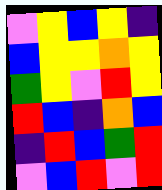[["violet", "yellow", "blue", "yellow", "indigo"], ["blue", "yellow", "yellow", "orange", "yellow"], ["green", "yellow", "violet", "red", "yellow"], ["red", "blue", "indigo", "orange", "blue"], ["indigo", "red", "blue", "green", "red"], ["violet", "blue", "red", "violet", "red"]]